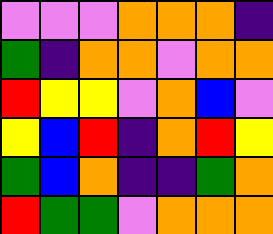[["violet", "violet", "violet", "orange", "orange", "orange", "indigo"], ["green", "indigo", "orange", "orange", "violet", "orange", "orange"], ["red", "yellow", "yellow", "violet", "orange", "blue", "violet"], ["yellow", "blue", "red", "indigo", "orange", "red", "yellow"], ["green", "blue", "orange", "indigo", "indigo", "green", "orange"], ["red", "green", "green", "violet", "orange", "orange", "orange"]]